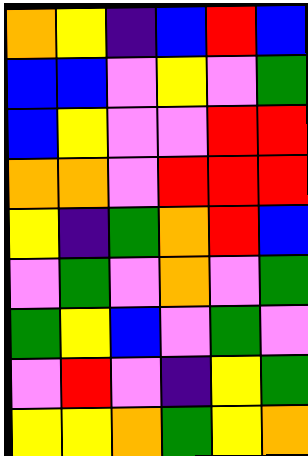[["orange", "yellow", "indigo", "blue", "red", "blue"], ["blue", "blue", "violet", "yellow", "violet", "green"], ["blue", "yellow", "violet", "violet", "red", "red"], ["orange", "orange", "violet", "red", "red", "red"], ["yellow", "indigo", "green", "orange", "red", "blue"], ["violet", "green", "violet", "orange", "violet", "green"], ["green", "yellow", "blue", "violet", "green", "violet"], ["violet", "red", "violet", "indigo", "yellow", "green"], ["yellow", "yellow", "orange", "green", "yellow", "orange"]]